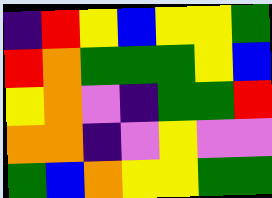[["indigo", "red", "yellow", "blue", "yellow", "yellow", "green"], ["red", "orange", "green", "green", "green", "yellow", "blue"], ["yellow", "orange", "violet", "indigo", "green", "green", "red"], ["orange", "orange", "indigo", "violet", "yellow", "violet", "violet"], ["green", "blue", "orange", "yellow", "yellow", "green", "green"]]